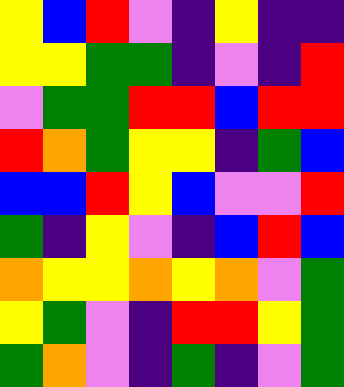[["yellow", "blue", "red", "violet", "indigo", "yellow", "indigo", "indigo"], ["yellow", "yellow", "green", "green", "indigo", "violet", "indigo", "red"], ["violet", "green", "green", "red", "red", "blue", "red", "red"], ["red", "orange", "green", "yellow", "yellow", "indigo", "green", "blue"], ["blue", "blue", "red", "yellow", "blue", "violet", "violet", "red"], ["green", "indigo", "yellow", "violet", "indigo", "blue", "red", "blue"], ["orange", "yellow", "yellow", "orange", "yellow", "orange", "violet", "green"], ["yellow", "green", "violet", "indigo", "red", "red", "yellow", "green"], ["green", "orange", "violet", "indigo", "green", "indigo", "violet", "green"]]